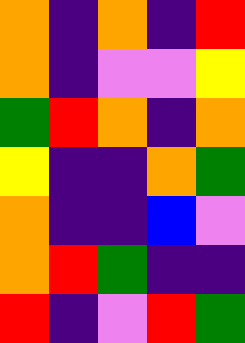[["orange", "indigo", "orange", "indigo", "red"], ["orange", "indigo", "violet", "violet", "yellow"], ["green", "red", "orange", "indigo", "orange"], ["yellow", "indigo", "indigo", "orange", "green"], ["orange", "indigo", "indigo", "blue", "violet"], ["orange", "red", "green", "indigo", "indigo"], ["red", "indigo", "violet", "red", "green"]]